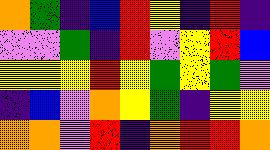[["orange", "green", "indigo", "blue", "red", "yellow", "indigo", "red", "indigo"], ["violet", "violet", "green", "indigo", "red", "violet", "yellow", "red", "blue"], ["yellow", "yellow", "yellow", "red", "yellow", "green", "yellow", "green", "violet"], ["indigo", "blue", "violet", "orange", "yellow", "green", "indigo", "yellow", "yellow"], ["orange", "orange", "violet", "red", "indigo", "orange", "red", "red", "orange"]]